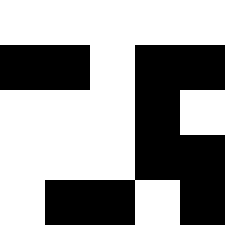[["white", "white", "white", "white", "white"], ["black", "black", "white", "black", "black"], ["white", "white", "white", "black", "white"], ["white", "white", "white", "black", "black"], ["white", "black", "black", "white", "black"]]